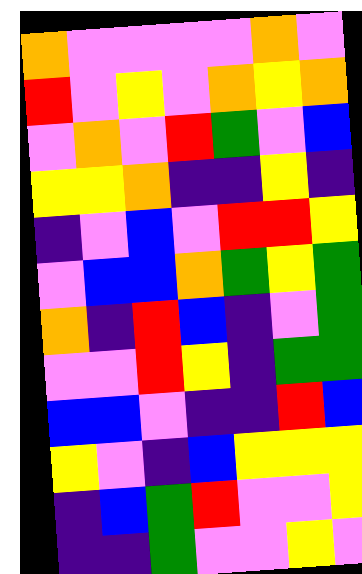[["orange", "violet", "violet", "violet", "violet", "orange", "violet"], ["red", "violet", "yellow", "violet", "orange", "yellow", "orange"], ["violet", "orange", "violet", "red", "green", "violet", "blue"], ["yellow", "yellow", "orange", "indigo", "indigo", "yellow", "indigo"], ["indigo", "violet", "blue", "violet", "red", "red", "yellow"], ["violet", "blue", "blue", "orange", "green", "yellow", "green"], ["orange", "indigo", "red", "blue", "indigo", "violet", "green"], ["violet", "violet", "red", "yellow", "indigo", "green", "green"], ["blue", "blue", "violet", "indigo", "indigo", "red", "blue"], ["yellow", "violet", "indigo", "blue", "yellow", "yellow", "yellow"], ["indigo", "blue", "green", "red", "violet", "violet", "yellow"], ["indigo", "indigo", "green", "violet", "violet", "yellow", "violet"]]